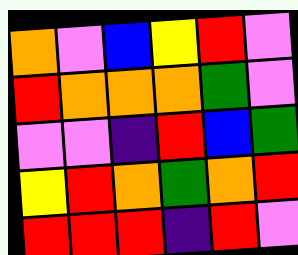[["orange", "violet", "blue", "yellow", "red", "violet"], ["red", "orange", "orange", "orange", "green", "violet"], ["violet", "violet", "indigo", "red", "blue", "green"], ["yellow", "red", "orange", "green", "orange", "red"], ["red", "red", "red", "indigo", "red", "violet"]]